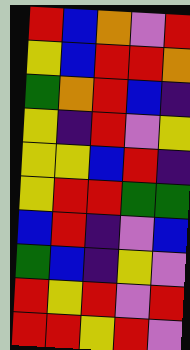[["red", "blue", "orange", "violet", "red"], ["yellow", "blue", "red", "red", "orange"], ["green", "orange", "red", "blue", "indigo"], ["yellow", "indigo", "red", "violet", "yellow"], ["yellow", "yellow", "blue", "red", "indigo"], ["yellow", "red", "red", "green", "green"], ["blue", "red", "indigo", "violet", "blue"], ["green", "blue", "indigo", "yellow", "violet"], ["red", "yellow", "red", "violet", "red"], ["red", "red", "yellow", "red", "violet"]]